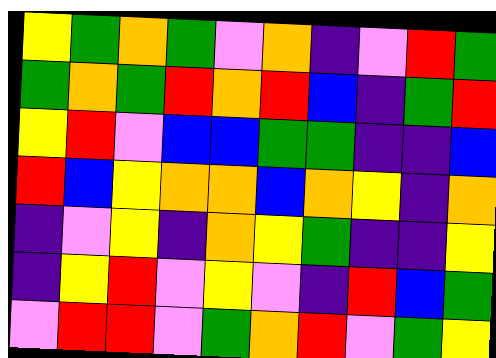[["yellow", "green", "orange", "green", "violet", "orange", "indigo", "violet", "red", "green"], ["green", "orange", "green", "red", "orange", "red", "blue", "indigo", "green", "red"], ["yellow", "red", "violet", "blue", "blue", "green", "green", "indigo", "indigo", "blue"], ["red", "blue", "yellow", "orange", "orange", "blue", "orange", "yellow", "indigo", "orange"], ["indigo", "violet", "yellow", "indigo", "orange", "yellow", "green", "indigo", "indigo", "yellow"], ["indigo", "yellow", "red", "violet", "yellow", "violet", "indigo", "red", "blue", "green"], ["violet", "red", "red", "violet", "green", "orange", "red", "violet", "green", "yellow"]]